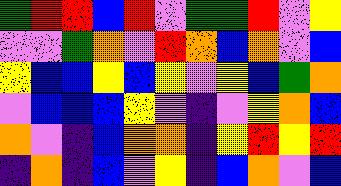[["green", "red", "red", "blue", "red", "violet", "green", "green", "red", "violet", "yellow"], ["violet", "violet", "green", "orange", "violet", "red", "orange", "blue", "orange", "violet", "blue"], ["yellow", "blue", "blue", "yellow", "blue", "yellow", "violet", "yellow", "blue", "green", "orange"], ["violet", "blue", "blue", "blue", "yellow", "violet", "indigo", "violet", "yellow", "orange", "blue"], ["orange", "violet", "indigo", "blue", "orange", "orange", "indigo", "yellow", "red", "yellow", "red"], ["indigo", "orange", "indigo", "blue", "violet", "yellow", "indigo", "blue", "orange", "violet", "blue"]]